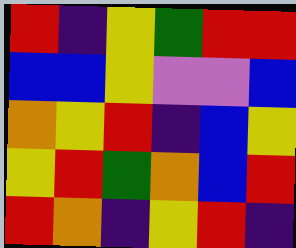[["red", "indigo", "yellow", "green", "red", "red"], ["blue", "blue", "yellow", "violet", "violet", "blue"], ["orange", "yellow", "red", "indigo", "blue", "yellow"], ["yellow", "red", "green", "orange", "blue", "red"], ["red", "orange", "indigo", "yellow", "red", "indigo"]]